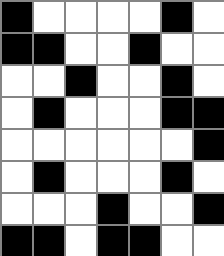[["black", "white", "white", "white", "white", "black", "white"], ["black", "black", "white", "white", "black", "white", "white"], ["white", "white", "black", "white", "white", "black", "white"], ["white", "black", "white", "white", "white", "black", "black"], ["white", "white", "white", "white", "white", "white", "black"], ["white", "black", "white", "white", "white", "black", "white"], ["white", "white", "white", "black", "white", "white", "black"], ["black", "black", "white", "black", "black", "white", "white"]]